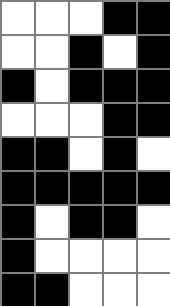[["white", "white", "white", "black", "black"], ["white", "white", "black", "white", "black"], ["black", "white", "black", "black", "black"], ["white", "white", "white", "black", "black"], ["black", "black", "white", "black", "white"], ["black", "black", "black", "black", "black"], ["black", "white", "black", "black", "white"], ["black", "white", "white", "white", "white"], ["black", "black", "white", "white", "white"]]